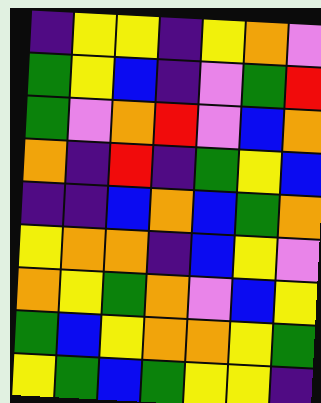[["indigo", "yellow", "yellow", "indigo", "yellow", "orange", "violet"], ["green", "yellow", "blue", "indigo", "violet", "green", "red"], ["green", "violet", "orange", "red", "violet", "blue", "orange"], ["orange", "indigo", "red", "indigo", "green", "yellow", "blue"], ["indigo", "indigo", "blue", "orange", "blue", "green", "orange"], ["yellow", "orange", "orange", "indigo", "blue", "yellow", "violet"], ["orange", "yellow", "green", "orange", "violet", "blue", "yellow"], ["green", "blue", "yellow", "orange", "orange", "yellow", "green"], ["yellow", "green", "blue", "green", "yellow", "yellow", "indigo"]]